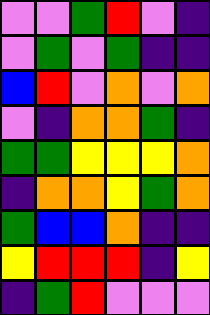[["violet", "violet", "green", "red", "violet", "indigo"], ["violet", "green", "violet", "green", "indigo", "indigo"], ["blue", "red", "violet", "orange", "violet", "orange"], ["violet", "indigo", "orange", "orange", "green", "indigo"], ["green", "green", "yellow", "yellow", "yellow", "orange"], ["indigo", "orange", "orange", "yellow", "green", "orange"], ["green", "blue", "blue", "orange", "indigo", "indigo"], ["yellow", "red", "red", "red", "indigo", "yellow"], ["indigo", "green", "red", "violet", "violet", "violet"]]